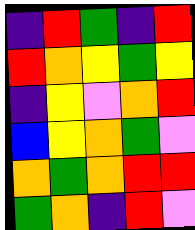[["indigo", "red", "green", "indigo", "red"], ["red", "orange", "yellow", "green", "yellow"], ["indigo", "yellow", "violet", "orange", "red"], ["blue", "yellow", "orange", "green", "violet"], ["orange", "green", "orange", "red", "red"], ["green", "orange", "indigo", "red", "violet"]]